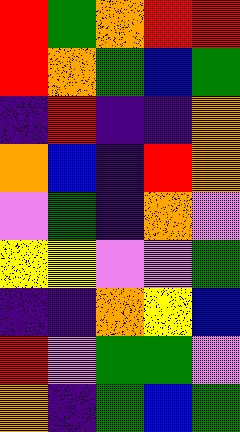[["red", "green", "orange", "red", "red"], ["red", "orange", "green", "blue", "green"], ["indigo", "red", "indigo", "indigo", "orange"], ["orange", "blue", "indigo", "red", "orange"], ["violet", "green", "indigo", "orange", "violet"], ["yellow", "yellow", "violet", "violet", "green"], ["indigo", "indigo", "orange", "yellow", "blue"], ["red", "violet", "green", "green", "violet"], ["orange", "indigo", "green", "blue", "green"]]